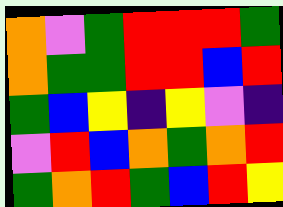[["orange", "violet", "green", "red", "red", "red", "green"], ["orange", "green", "green", "red", "red", "blue", "red"], ["green", "blue", "yellow", "indigo", "yellow", "violet", "indigo"], ["violet", "red", "blue", "orange", "green", "orange", "red"], ["green", "orange", "red", "green", "blue", "red", "yellow"]]